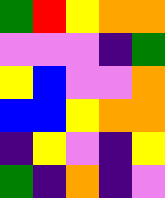[["green", "red", "yellow", "orange", "orange"], ["violet", "violet", "violet", "indigo", "green"], ["yellow", "blue", "violet", "violet", "orange"], ["blue", "blue", "yellow", "orange", "orange"], ["indigo", "yellow", "violet", "indigo", "yellow"], ["green", "indigo", "orange", "indigo", "violet"]]